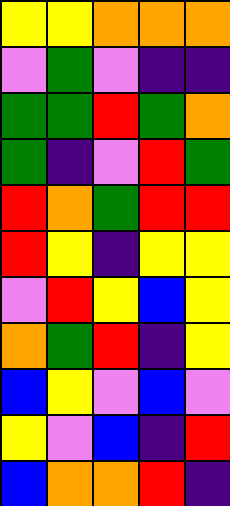[["yellow", "yellow", "orange", "orange", "orange"], ["violet", "green", "violet", "indigo", "indigo"], ["green", "green", "red", "green", "orange"], ["green", "indigo", "violet", "red", "green"], ["red", "orange", "green", "red", "red"], ["red", "yellow", "indigo", "yellow", "yellow"], ["violet", "red", "yellow", "blue", "yellow"], ["orange", "green", "red", "indigo", "yellow"], ["blue", "yellow", "violet", "blue", "violet"], ["yellow", "violet", "blue", "indigo", "red"], ["blue", "orange", "orange", "red", "indigo"]]